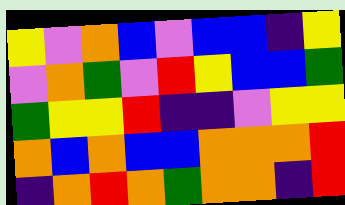[["yellow", "violet", "orange", "blue", "violet", "blue", "blue", "indigo", "yellow"], ["violet", "orange", "green", "violet", "red", "yellow", "blue", "blue", "green"], ["green", "yellow", "yellow", "red", "indigo", "indigo", "violet", "yellow", "yellow"], ["orange", "blue", "orange", "blue", "blue", "orange", "orange", "orange", "red"], ["indigo", "orange", "red", "orange", "green", "orange", "orange", "indigo", "red"]]